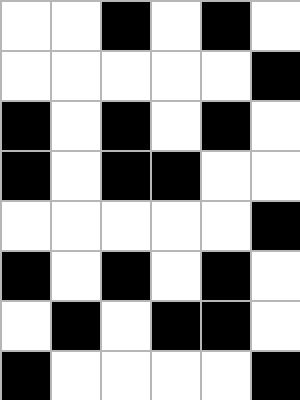[["white", "white", "black", "white", "black", "white"], ["white", "white", "white", "white", "white", "black"], ["black", "white", "black", "white", "black", "white"], ["black", "white", "black", "black", "white", "white"], ["white", "white", "white", "white", "white", "black"], ["black", "white", "black", "white", "black", "white"], ["white", "black", "white", "black", "black", "white"], ["black", "white", "white", "white", "white", "black"]]